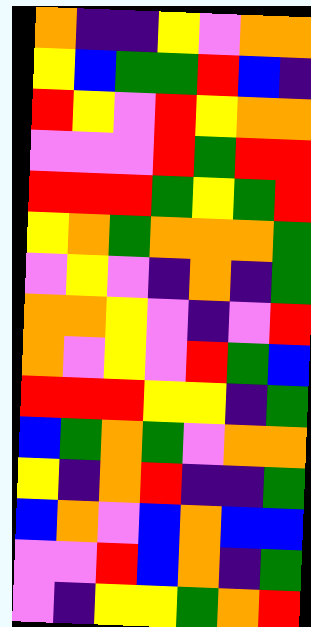[["orange", "indigo", "indigo", "yellow", "violet", "orange", "orange"], ["yellow", "blue", "green", "green", "red", "blue", "indigo"], ["red", "yellow", "violet", "red", "yellow", "orange", "orange"], ["violet", "violet", "violet", "red", "green", "red", "red"], ["red", "red", "red", "green", "yellow", "green", "red"], ["yellow", "orange", "green", "orange", "orange", "orange", "green"], ["violet", "yellow", "violet", "indigo", "orange", "indigo", "green"], ["orange", "orange", "yellow", "violet", "indigo", "violet", "red"], ["orange", "violet", "yellow", "violet", "red", "green", "blue"], ["red", "red", "red", "yellow", "yellow", "indigo", "green"], ["blue", "green", "orange", "green", "violet", "orange", "orange"], ["yellow", "indigo", "orange", "red", "indigo", "indigo", "green"], ["blue", "orange", "violet", "blue", "orange", "blue", "blue"], ["violet", "violet", "red", "blue", "orange", "indigo", "green"], ["violet", "indigo", "yellow", "yellow", "green", "orange", "red"]]